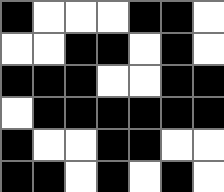[["black", "white", "white", "white", "black", "black", "white"], ["white", "white", "black", "black", "white", "black", "white"], ["black", "black", "black", "white", "white", "black", "black"], ["white", "black", "black", "black", "black", "black", "black"], ["black", "white", "white", "black", "black", "white", "white"], ["black", "black", "white", "black", "white", "black", "white"]]